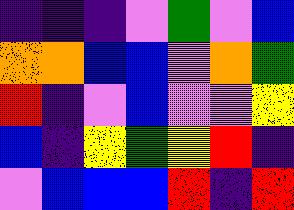[["indigo", "indigo", "indigo", "violet", "green", "violet", "blue"], ["orange", "orange", "blue", "blue", "violet", "orange", "green"], ["red", "indigo", "violet", "blue", "violet", "violet", "yellow"], ["blue", "indigo", "yellow", "green", "yellow", "red", "indigo"], ["violet", "blue", "blue", "blue", "red", "indigo", "red"]]